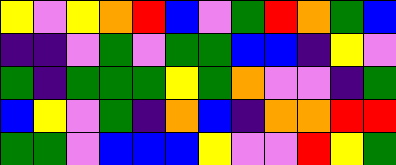[["yellow", "violet", "yellow", "orange", "red", "blue", "violet", "green", "red", "orange", "green", "blue"], ["indigo", "indigo", "violet", "green", "violet", "green", "green", "blue", "blue", "indigo", "yellow", "violet"], ["green", "indigo", "green", "green", "green", "yellow", "green", "orange", "violet", "violet", "indigo", "green"], ["blue", "yellow", "violet", "green", "indigo", "orange", "blue", "indigo", "orange", "orange", "red", "red"], ["green", "green", "violet", "blue", "blue", "blue", "yellow", "violet", "violet", "red", "yellow", "green"]]